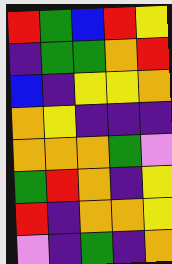[["red", "green", "blue", "red", "yellow"], ["indigo", "green", "green", "orange", "red"], ["blue", "indigo", "yellow", "yellow", "orange"], ["orange", "yellow", "indigo", "indigo", "indigo"], ["orange", "orange", "orange", "green", "violet"], ["green", "red", "orange", "indigo", "yellow"], ["red", "indigo", "orange", "orange", "yellow"], ["violet", "indigo", "green", "indigo", "orange"]]